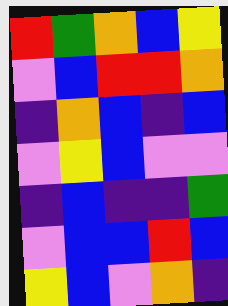[["red", "green", "orange", "blue", "yellow"], ["violet", "blue", "red", "red", "orange"], ["indigo", "orange", "blue", "indigo", "blue"], ["violet", "yellow", "blue", "violet", "violet"], ["indigo", "blue", "indigo", "indigo", "green"], ["violet", "blue", "blue", "red", "blue"], ["yellow", "blue", "violet", "orange", "indigo"]]